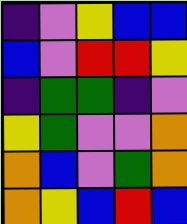[["indigo", "violet", "yellow", "blue", "blue"], ["blue", "violet", "red", "red", "yellow"], ["indigo", "green", "green", "indigo", "violet"], ["yellow", "green", "violet", "violet", "orange"], ["orange", "blue", "violet", "green", "orange"], ["orange", "yellow", "blue", "red", "blue"]]